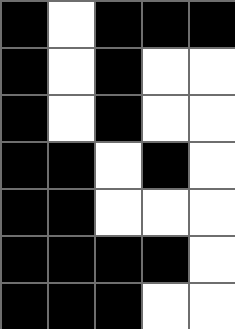[["black", "white", "black", "black", "black"], ["black", "white", "black", "white", "white"], ["black", "white", "black", "white", "white"], ["black", "black", "white", "black", "white"], ["black", "black", "white", "white", "white"], ["black", "black", "black", "black", "white"], ["black", "black", "black", "white", "white"]]